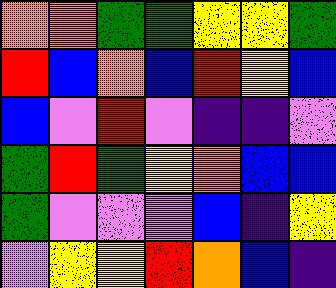[["orange", "orange", "green", "green", "yellow", "yellow", "green"], ["red", "blue", "orange", "blue", "red", "yellow", "blue"], ["blue", "violet", "red", "violet", "indigo", "indigo", "violet"], ["green", "red", "green", "yellow", "orange", "blue", "blue"], ["green", "violet", "violet", "violet", "blue", "indigo", "yellow"], ["violet", "yellow", "yellow", "red", "orange", "blue", "indigo"]]